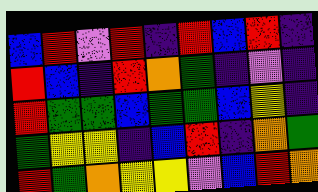[["blue", "red", "violet", "red", "indigo", "red", "blue", "red", "indigo"], ["red", "blue", "indigo", "red", "orange", "green", "indigo", "violet", "indigo"], ["red", "green", "green", "blue", "green", "green", "blue", "yellow", "indigo"], ["green", "yellow", "yellow", "indigo", "blue", "red", "indigo", "orange", "green"], ["red", "green", "orange", "yellow", "yellow", "violet", "blue", "red", "orange"]]